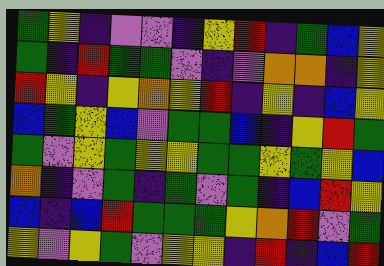[["green", "yellow", "indigo", "violet", "violet", "indigo", "yellow", "red", "indigo", "green", "blue", "yellow"], ["green", "indigo", "red", "green", "green", "violet", "indigo", "violet", "orange", "orange", "indigo", "yellow"], ["red", "yellow", "indigo", "yellow", "orange", "yellow", "red", "indigo", "yellow", "indigo", "blue", "yellow"], ["blue", "green", "yellow", "blue", "violet", "green", "green", "blue", "indigo", "yellow", "red", "green"], ["green", "violet", "yellow", "green", "yellow", "yellow", "green", "green", "yellow", "green", "yellow", "blue"], ["orange", "indigo", "violet", "green", "indigo", "green", "violet", "green", "indigo", "blue", "red", "yellow"], ["blue", "indigo", "blue", "red", "green", "green", "green", "yellow", "orange", "red", "violet", "green"], ["yellow", "violet", "yellow", "green", "violet", "yellow", "yellow", "indigo", "red", "indigo", "blue", "red"]]